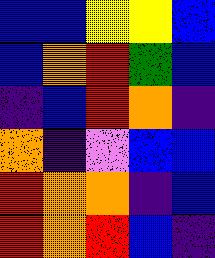[["blue", "blue", "yellow", "yellow", "blue"], ["blue", "orange", "red", "green", "blue"], ["indigo", "blue", "red", "orange", "indigo"], ["orange", "indigo", "violet", "blue", "blue"], ["red", "orange", "orange", "indigo", "blue"], ["red", "orange", "red", "blue", "indigo"]]